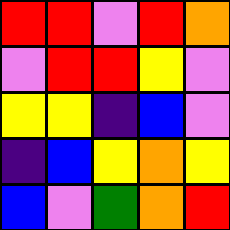[["red", "red", "violet", "red", "orange"], ["violet", "red", "red", "yellow", "violet"], ["yellow", "yellow", "indigo", "blue", "violet"], ["indigo", "blue", "yellow", "orange", "yellow"], ["blue", "violet", "green", "orange", "red"]]